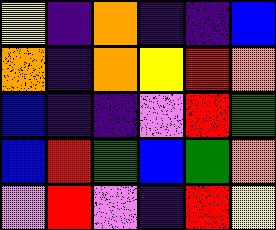[["yellow", "indigo", "orange", "indigo", "indigo", "blue"], ["orange", "indigo", "orange", "yellow", "red", "orange"], ["blue", "indigo", "indigo", "violet", "red", "green"], ["blue", "red", "green", "blue", "green", "orange"], ["violet", "red", "violet", "indigo", "red", "yellow"]]